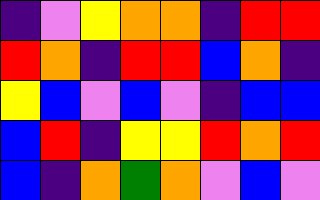[["indigo", "violet", "yellow", "orange", "orange", "indigo", "red", "red"], ["red", "orange", "indigo", "red", "red", "blue", "orange", "indigo"], ["yellow", "blue", "violet", "blue", "violet", "indigo", "blue", "blue"], ["blue", "red", "indigo", "yellow", "yellow", "red", "orange", "red"], ["blue", "indigo", "orange", "green", "orange", "violet", "blue", "violet"]]